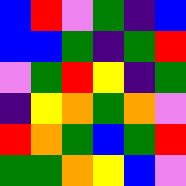[["blue", "red", "violet", "green", "indigo", "blue"], ["blue", "blue", "green", "indigo", "green", "red"], ["violet", "green", "red", "yellow", "indigo", "green"], ["indigo", "yellow", "orange", "green", "orange", "violet"], ["red", "orange", "green", "blue", "green", "red"], ["green", "green", "orange", "yellow", "blue", "violet"]]